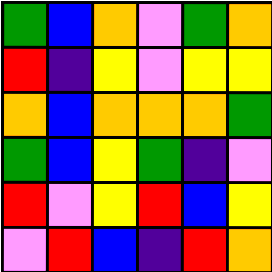[["green", "blue", "orange", "violet", "green", "orange"], ["red", "indigo", "yellow", "violet", "yellow", "yellow"], ["orange", "blue", "orange", "orange", "orange", "green"], ["green", "blue", "yellow", "green", "indigo", "violet"], ["red", "violet", "yellow", "red", "blue", "yellow"], ["violet", "red", "blue", "indigo", "red", "orange"]]